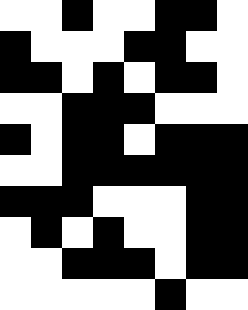[["white", "white", "black", "white", "white", "black", "black", "white"], ["black", "white", "white", "white", "black", "black", "white", "white"], ["black", "black", "white", "black", "white", "black", "black", "white"], ["white", "white", "black", "black", "black", "white", "white", "white"], ["black", "white", "black", "black", "white", "black", "black", "black"], ["white", "white", "black", "black", "black", "black", "black", "black"], ["black", "black", "black", "white", "white", "white", "black", "black"], ["white", "black", "white", "black", "white", "white", "black", "black"], ["white", "white", "black", "black", "black", "white", "black", "black"], ["white", "white", "white", "white", "white", "black", "white", "white"]]